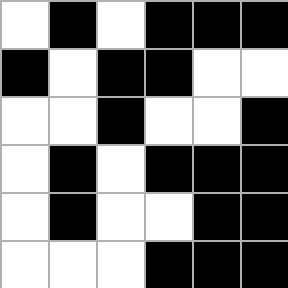[["white", "black", "white", "black", "black", "black"], ["black", "white", "black", "black", "white", "white"], ["white", "white", "black", "white", "white", "black"], ["white", "black", "white", "black", "black", "black"], ["white", "black", "white", "white", "black", "black"], ["white", "white", "white", "black", "black", "black"]]